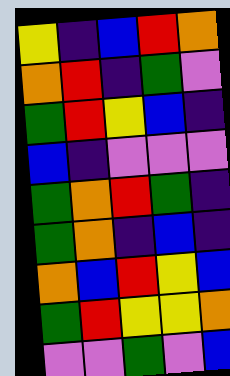[["yellow", "indigo", "blue", "red", "orange"], ["orange", "red", "indigo", "green", "violet"], ["green", "red", "yellow", "blue", "indigo"], ["blue", "indigo", "violet", "violet", "violet"], ["green", "orange", "red", "green", "indigo"], ["green", "orange", "indigo", "blue", "indigo"], ["orange", "blue", "red", "yellow", "blue"], ["green", "red", "yellow", "yellow", "orange"], ["violet", "violet", "green", "violet", "blue"]]